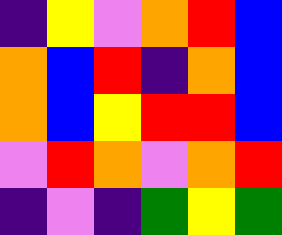[["indigo", "yellow", "violet", "orange", "red", "blue"], ["orange", "blue", "red", "indigo", "orange", "blue"], ["orange", "blue", "yellow", "red", "red", "blue"], ["violet", "red", "orange", "violet", "orange", "red"], ["indigo", "violet", "indigo", "green", "yellow", "green"]]